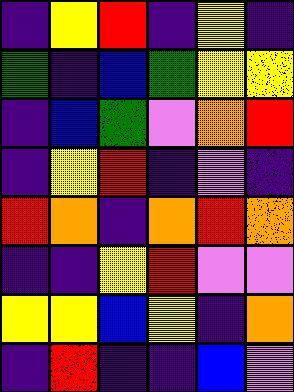[["indigo", "yellow", "red", "indigo", "yellow", "indigo"], ["green", "indigo", "blue", "green", "yellow", "yellow"], ["indigo", "blue", "green", "violet", "orange", "red"], ["indigo", "yellow", "red", "indigo", "violet", "indigo"], ["red", "orange", "indigo", "orange", "red", "orange"], ["indigo", "indigo", "yellow", "red", "violet", "violet"], ["yellow", "yellow", "blue", "yellow", "indigo", "orange"], ["indigo", "red", "indigo", "indigo", "blue", "violet"]]